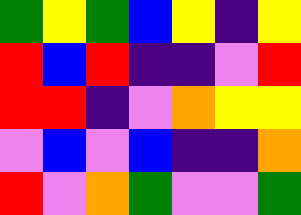[["green", "yellow", "green", "blue", "yellow", "indigo", "yellow"], ["red", "blue", "red", "indigo", "indigo", "violet", "red"], ["red", "red", "indigo", "violet", "orange", "yellow", "yellow"], ["violet", "blue", "violet", "blue", "indigo", "indigo", "orange"], ["red", "violet", "orange", "green", "violet", "violet", "green"]]